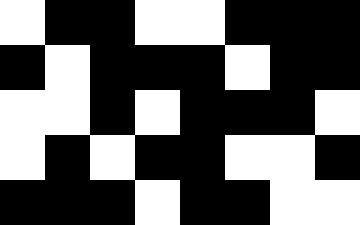[["white", "black", "black", "white", "white", "black", "black", "black"], ["black", "white", "black", "black", "black", "white", "black", "black"], ["white", "white", "black", "white", "black", "black", "black", "white"], ["white", "black", "white", "black", "black", "white", "white", "black"], ["black", "black", "black", "white", "black", "black", "white", "white"]]